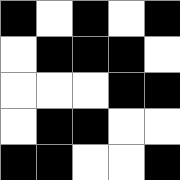[["black", "white", "black", "white", "black"], ["white", "black", "black", "black", "white"], ["white", "white", "white", "black", "black"], ["white", "black", "black", "white", "white"], ["black", "black", "white", "white", "black"]]